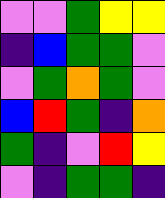[["violet", "violet", "green", "yellow", "yellow"], ["indigo", "blue", "green", "green", "violet"], ["violet", "green", "orange", "green", "violet"], ["blue", "red", "green", "indigo", "orange"], ["green", "indigo", "violet", "red", "yellow"], ["violet", "indigo", "green", "green", "indigo"]]